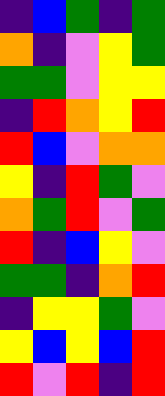[["indigo", "blue", "green", "indigo", "green"], ["orange", "indigo", "violet", "yellow", "green"], ["green", "green", "violet", "yellow", "yellow"], ["indigo", "red", "orange", "yellow", "red"], ["red", "blue", "violet", "orange", "orange"], ["yellow", "indigo", "red", "green", "violet"], ["orange", "green", "red", "violet", "green"], ["red", "indigo", "blue", "yellow", "violet"], ["green", "green", "indigo", "orange", "red"], ["indigo", "yellow", "yellow", "green", "violet"], ["yellow", "blue", "yellow", "blue", "red"], ["red", "violet", "red", "indigo", "red"]]